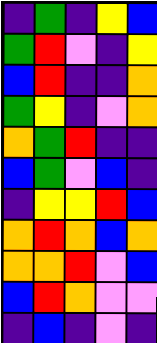[["indigo", "green", "indigo", "yellow", "blue"], ["green", "red", "violet", "indigo", "yellow"], ["blue", "red", "indigo", "indigo", "orange"], ["green", "yellow", "indigo", "violet", "orange"], ["orange", "green", "red", "indigo", "indigo"], ["blue", "green", "violet", "blue", "indigo"], ["indigo", "yellow", "yellow", "red", "blue"], ["orange", "red", "orange", "blue", "orange"], ["orange", "orange", "red", "violet", "blue"], ["blue", "red", "orange", "violet", "violet"], ["indigo", "blue", "indigo", "violet", "indigo"]]